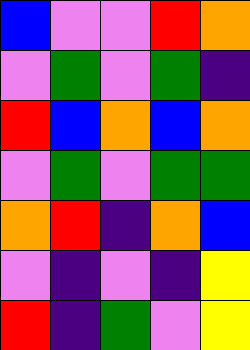[["blue", "violet", "violet", "red", "orange"], ["violet", "green", "violet", "green", "indigo"], ["red", "blue", "orange", "blue", "orange"], ["violet", "green", "violet", "green", "green"], ["orange", "red", "indigo", "orange", "blue"], ["violet", "indigo", "violet", "indigo", "yellow"], ["red", "indigo", "green", "violet", "yellow"]]